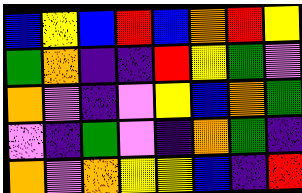[["blue", "yellow", "blue", "red", "blue", "orange", "red", "yellow"], ["green", "orange", "indigo", "indigo", "red", "yellow", "green", "violet"], ["orange", "violet", "indigo", "violet", "yellow", "blue", "orange", "green"], ["violet", "indigo", "green", "violet", "indigo", "orange", "green", "indigo"], ["orange", "violet", "orange", "yellow", "yellow", "blue", "indigo", "red"]]